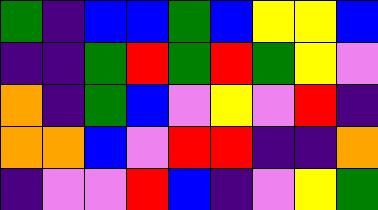[["green", "indigo", "blue", "blue", "green", "blue", "yellow", "yellow", "blue"], ["indigo", "indigo", "green", "red", "green", "red", "green", "yellow", "violet"], ["orange", "indigo", "green", "blue", "violet", "yellow", "violet", "red", "indigo"], ["orange", "orange", "blue", "violet", "red", "red", "indigo", "indigo", "orange"], ["indigo", "violet", "violet", "red", "blue", "indigo", "violet", "yellow", "green"]]